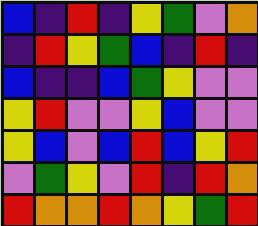[["blue", "indigo", "red", "indigo", "yellow", "green", "violet", "orange"], ["indigo", "red", "yellow", "green", "blue", "indigo", "red", "indigo"], ["blue", "indigo", "indigo", "blue", "green", "yellow", "violet", "violet"], ["yellow", "red", "violet", "violet", "yellow", "blue", "violet", "violet"], ["yellow", "blue", "violet", "blue", "red", "blue", "yellow", "red"], ["violet", "green", "yellow", "violet", "red", "indigo", "red", "orange"], ["red", "orange", "orange", "red", "orange", "yellow", "green", "red"]]